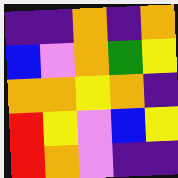[["indigo", "indigo", "orange", "indigo", "orange"], ["blue", "violet", "orange", "green", "yellow"], ["orange", "orange", "yellow", "orange", "indigo"], ["red", "yellow", "violet", "blue", "yellow"], ["red", "orange", "violet", "indigo", "indigo"]]